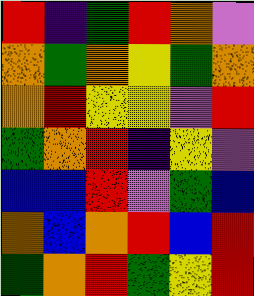[["red", "indigo", "green", "red", "orange", "violet"], ["orange", "green", "orange", "yellow", "green", "orange"], ["orange", "red", "yellow", "yellow", "violet", "red"], ["green", "orange", "red", "indigo", "yellow", "violet"], ["blue", "blue", "red", "violet", "green", "blue"], ["orange", "blue", "orange", "red", "blue", "red"], ["green", "orange", "red", "green", "yellow", "red"]]